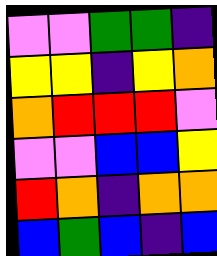[["violet", "violet", "green", "green", "indigo"], ["yellow", "yellow", "indigo", "yellow", "orange"], ["orange", "red", "red", "red", "violet"], ["violet", "violet", "blue", "blue", "yellow"], ["red", "orange", "indigo", "orange", "orange"], ["blue", "green", "blue", "indigo", "blue"]]